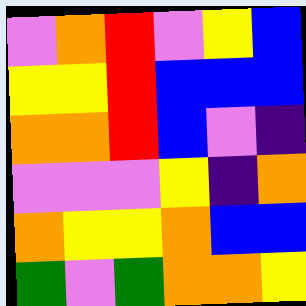[["violet", "orange", "red", "violet", "yellow", "blue"], ["yellow", "yellow", "red", "blue", "blue", "blue"], ["orange", "orange", "red", "blue", "violet", "indigo"], ["violet", "violet", "violet", "yellow", "indigo", "orange"], ["orange", "yellow", "yellow", "orange", "blue", "blue"], ["green", "violet", "green", "orange", "orange", "yellow"]]